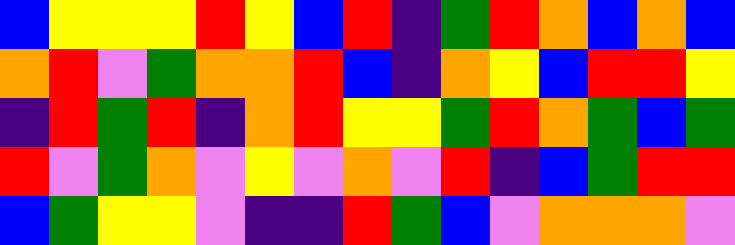[["blue", "yellow", "yellow", "yellow", "red", "yellow", "blue", "red", "indigo", "green", "red", "orange", "blue", "orange", "blue"], ["orange", "red", "violet", "green", "orange", "orange", "red", "blue", "indigo", "orange", "yellow", "blue", "red", "red", "yellow"], ["indigo", "red", "green", "red", "indigo", "orange", "red", "yellow", "yellow", "green", "red", "orange", "green", "blue", "green"], ["red", "violet", "green", "orange", "violet", "yellow", "violet", "orange", "violet", "red", "indigo", "blue", "green", "red", "red"], ["blue", "green", "yellow", "yellow", "violet", "indigo", "indigo", "red", "green", "blue", "violet", "orange", "orange", "orange", "violet"]]